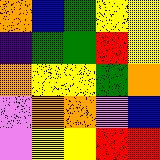[["orange", "blue", "green", "yellow", "yellow"], ["indigo", "green", "green", "red", "yellow"], ["orange", "yellow", "yellow", "green", "orange"], ["violet", "orange", "orange", "violet", "blue"], ["violet", "yellow", "yellow", "red", "red"]]